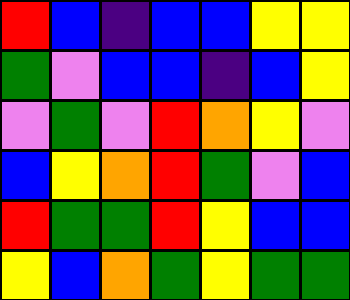[["red", "blue", "indigo", "blue", "blue", "yellow", "yellow"], ["green", "violet", "blue", "blue", "indigo", "blue", "yellow"], ["violet", "green", "violet", "red", "orange", "yellow", "violet"], ["blue", "yellow", "orange", "red", "green", "violet", "blue"], ["red", "green", "green", "red", "yellow", "blue", "blue"], ["yellow", "blue", "orange", "green", "yellow", "green", "green"]]